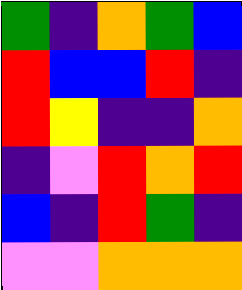[["green", "indigo", "orange", "green", "blue"], ["red", "blue", "blue", "red", "indigo"], ["red", "yellow", "indigo", "indigo", "orange"], ["indigo", "violet", "red", "orange", "red"], ["blue", "indigo", "red", "green", "indigo"], ["violet", "violet", "orange", "orange", "orange"]]